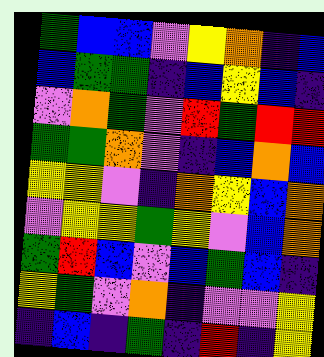[["green", "blue", "blue", "violet", "yellow", "orange", "indigo", "blue"], ["blue", "green", "green", "indigo", "blue", "yellow", "blue", "indigo"], ["violet", "orange", "green", "violet", "red", "green", "red", "red"], ["green", "green", "orange", "violet", "indigo", "blue", "orange", "blue"], ["yellow", "yellow", "violet", "indigo", "orange", "yellow", "blue", "orange"], ["violet", "yellow", "yellow", "green", "yellow", "violet", "blue", "orange"], ["green", "red", "blue", "violet", "blue", "green", "blue", "indigo"], ["yellow", "green", "violet", "orange", "indigo", "violet", "violet", "yellow"], ["indigo", "blue", "indigo", "green", "indigo", "red", "indigo", "yellow"]]